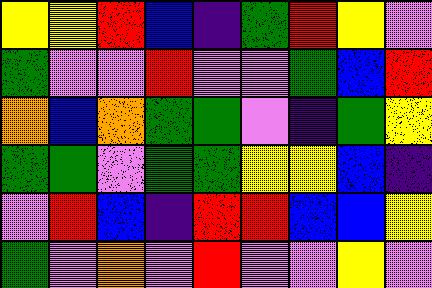[["yellow", "yellow", "red", "blue", "indigo", "green", "red", "yellow", "violet"], ["green", "violet", "violet", "red", "violet", "violet", "green", "blue", "red"], ["orange", "blue", "orange", "green", "green", "violet", "indigo", "green", "yellow"], ["green", "green", "violet", "green", "green", "yellow", "yellow", "blue", "indigo"], ["violet", "red", "blue", "indigo", "red", "red", "blue", "blue", "yellow"], ["green", "violet", "orange", "violet", "red", "violet", "violet", "yellow", "violet"]]